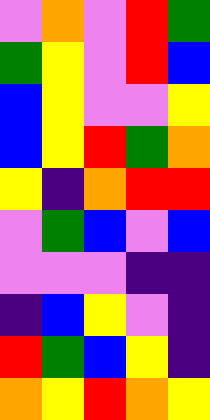[["violet", "orange", "violet", "red", "green"], ["green", "yellow", "violet", "red", "blue"], ["blue", "yellow", "violet", "violet", "yellow"], ["blue", "yellow", "red", "green", "orange"], ["yellow", "indigo", "orange", "red", "red"], ["violet", "green", "blue", "violet", "blue"], ["violet", "violet", "violet", "indigo", "indigo"], ["indigo", "blue", "yellow", "violet", "indigo"], ["red", "green", "blue", "yellow", "indigo"], ["orange", "yellow", "red", "orange", "yellow"]]